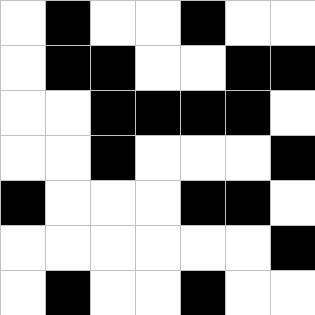[["white", "black", "white", "white", "black", "white", "white"], ["white", "black", "black", "white", "white", "black", "black"], ["white", "white", "black", "black", "black", "black", "white"], ["white", "white", "black", "white", "white", "white", "black"], ["black", "white", "white", "white", "black", "black", "white"], ["white", "white", "white", "white", "white", "white", "black"], ["white", "black", "white", "white", "black", "white", "white"]]